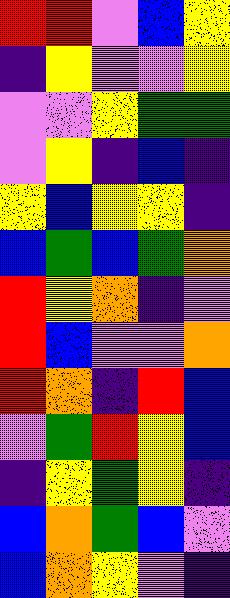[["red", "red", "violet", "blue", "yellow"], ["indigo", "yellow", "violet", "violet", "yellow"], ["violet", "violet", "yellow", "green", "green"], ["violet", "yellow", "indigo", "blue", "indigo"], ["yellow", "blue", "yellow", "yellow", "indigo"], ["blue", "green", "blue", "green", "orange"], ["red", "yellow", "orange", "indigo", "violet"], ["red", "blue", "violet", "violet", "orange"], ["red", "orange", "indigo", "red", "blue"], ["violet", "green", "red", "yellow", "blue"], ["indigo", "yellow", "green", "yellow", "indigo"], ["blue", "orange", "green", "blue", "violet"], ["blue", "orange", "yellow", "violet", "indigo"]]